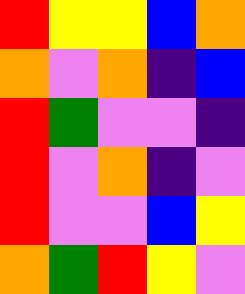[["red", "yellow", "yellow", "blue", "orange"], ["orange", "violet", "orange", "indigo", "blue"], ["red", "green", "violet", "violet", "indigo"], ["red", "violet", "orange", "indigo", "violet"], ["red", "violet", "violet", "blue", "yellow"], ["orange", "green", "red", "yellow", "violet"]]